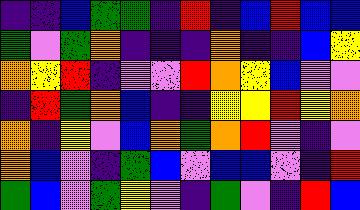[["indigo", "indigo", "blue", "green", "green", "indigo", "red", "indigo", "blue", "red", "blue", "blue"], ["green", "violet", "green", "orange", "indigo", "indigo", "indigo", "orange", "indigo", "indigo", "blue", "yellow"], ["orange", "yellow", "red", "indigo", "violet", "violet", "red", "orange", "yellow", "blue", "violet", "violet"], ["indigo", "red", "green", "orange", "blue", "indigo", "indigo", "yellow", "yellow", "red", "yellow", "orange"], ["orange", "indigo", "yellow", "violet", "blue", "orange", "green", "orange", "red", "violet", "indigo", "violet"], ["orange", "blue", "violet", "indigo", "green", "blue", "violet", "blue", "blue", "violet", "indigo", "red"], ["green", "blue", "violet", "green", "yellow", "violet", "indigo", "green", "violet", "indigo", "red", "blue"]]